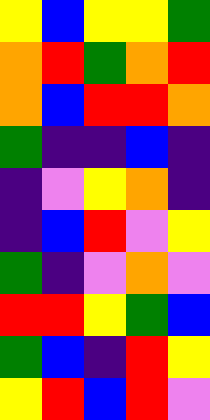[["yellow", "blue", "yellow", "yellow", "green"], ["orange", "red", "green", "orange", "red"], ["orange", "blue", "red", "red", "orange"], ["green", "indigo", "indigo", "blue", "indigo"], ["indigo", "violet", "yellow", "orange", "indigo"], ["indigo", "blue", "red", "violet", "yellow"], ["green", "indigo", "violet", "orange", "violet"], ["red", "red", "yellow", "green", "blue"], ["green", "blue", "indigo", "red", "yellow"], ["yellow", "red", "blue", "red", "violet"]]